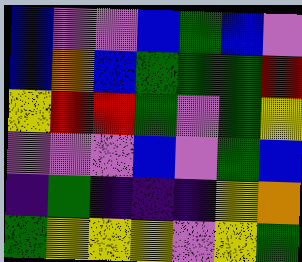[["blue", "violet", "violet", "blue", "green", "blue", "violet"], ["blue", "orange", "blue", "green", "green", "green", "red"], ["yellow", "red", "red", "green", "violet", "green", "yellow"], ["violet", "violet", "violet", "blue", "violet", "green", "blue"], ["indigo", "green", "indigo", "indigo", "indigo", "yellow", "orange"], ["green", "yellow", "yellow", "yellow", "violet", "yellow", "green"]]